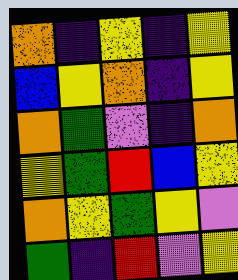[["orange", "indigo", "yellow", "indigo", "yellow"], ["blue", "yellow", "orange", "indigo", "yellow"], ["orange", "green", "violet", "indigo", "orange"], ["yellow", "green", "red", "blue", "yellow"], ["orange", "yellow", "green", "yellow", "violet"], ["green", "indigo", "red", "violet", "yellow"]]